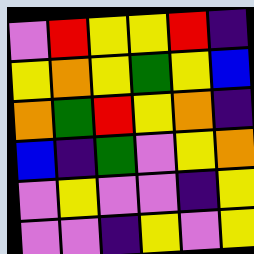[["violet", "red", "yellow", "yellow", "red", "indigo"], ["yellow", "orange", "yellow", "green", "yellow", "blue"], ["orange", "green", "red", "yellow", "orange", "indigo"], ["blue", "indigo", "green", "violet", "yellow", "orange"], ["violet", "yellow", "violet", "violet", "indigo", "yellow"], ["violet", "violet", "indigo", "yellow", "violet", "yellow"]]